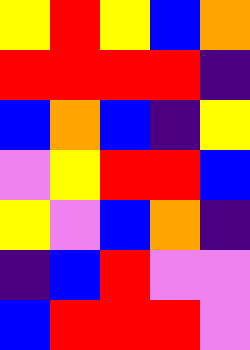[["yellow", "red", "yellow", "blue", "orange"], ["red", "red", "red", "red", "indigo"], ["blue", "orange", "blue", "indigo", "yellow"], ["violet", "yellow", "red", "red", "blue"], ["yellow", "violet", "blue", "orange", "indigo"], ["indigo", "blue", "red", "violet", "violet"], ["blue", "red", "red", "red", "violet"]]